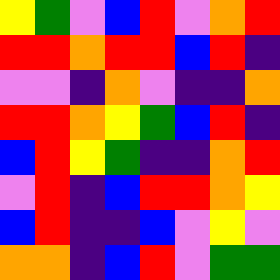[["yellow", "green", "violet", "blue", "red", "violet", "orange", "red"], ["red", "red", "orange", "red", "red", "blue", "red", "indigo"], ["violet", "violet", "indigo", "orange", "violet", "indigo", "indigo", "orange"], ["red", "red", "orange", "yellow", "green", "blue", "red", "indigo"], ["blue", "red", "yellow", "green", "indigo", "indigo", "orange", "red"], ["violet", "red", "indigo", "blue", "red", "red", "orange", "yellow"], ["blue", "red", "indigo", "indigo", "blue", "violet", "yellow", "violet"], ["orange", "orange", "indigo", "blue", "red", "violet", "green", "green"]]